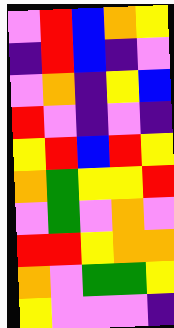[["violet", "red", "blue", "orange", "yellow"], ["indigo", "red", "blue", "indigo", "violet"], ["violet", "orange", "indigo", "yellow", "blue"], ["red", "violet", "indigo", "violet", "indigo"], ["yellow", "red", "blue", "red", "yellow"], ["orange", "green", "yellow", "yellow", "red"], ["violet", "green", "violet", "orange", "violet"], ["red", "red", "yellow", "orange", "orange"], ["orange", "violet", "green", "green", "yellow"], ["yellow", "violet", "violet", "violet", "indigo"]]